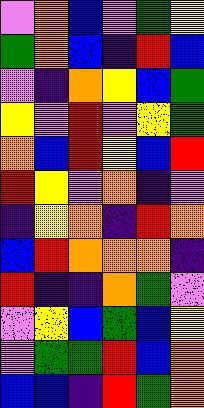[["violet", "orange", "blue", "violet", "green", "yellow"], ["green", "orange", "blue", "indigo", "red", "blue"], ["violet", "indigo", "orange", "yellow", "blue", "green"], ["yellow", "violet", "red", "violet", "yellow", "green"], ["orange", "blue", "red", "yellow", "blue", "red"], ["red", "yellow", "violet", "orange", "indigo", "violet"], ["indigo", "yellow", "orange", "indigo", "red", "orange"], ["blue", "red", "orange", "orange", "orange", "indigo"], ["red", "indigo", "indigo", "orange", "green", "violet"], ["violet", "yellow", "blue", "green", "blue", "yellow"], ["violet", "green", "green", "red", "blue", "orange"], ["blue", "blue", "indigo", "red", "green", "orange"]]